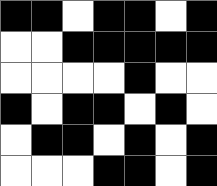[["black", "black", "white", "black", "black", "white", "black"], ["white", "white", "black", "black", "black", "black", "black"], ["white", "white", "white", "white", "black", "white", "white"], ["black", "white", "black", "black", "white", "black", "white"], ["white", "black", "black", "white", "black", "white", "black"], ["white", "white", "white", "black", "black", "white", "black"]]